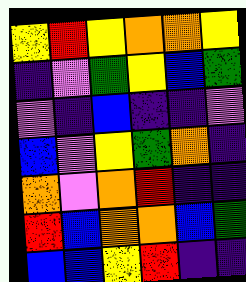[["yellow", "red", "yellow", "orange", "orange", "yellow"], ["indigo", "violet", "green", "yellow", "blue", "green"], ["violet", "indigo", "blue", "indigo", "indigo", "violet"], ["blue", "violet", "yellow", "green", "orange", "indigo"], ["orange", "violet", "orange", "red", "indigo", "indigo"], ["red", "blue", "orange", "orange", "blue", "green"], ["blue", "blue", "yellow", "red", "indigo", "indigo"]]